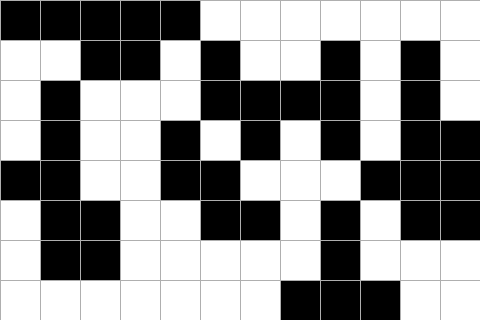[["black", "black", "black", "black", "black", "white", "white", "white", "white", "white", "white", "white"], ["white", "white", "black", "black", "white", "black", "white", "white", "black", "white", "black", "white"], ["white", "black", "white", "white", "white", "black", "black", "black", "black", "white", "black", "white"], ["white", "black", "white", "white", "black", "white", "black", "white", "black", "white", "black", "black"], ["black", "black", "white", "white", "black", "black", "white", "white", "white", "black", "black", "black"], ["white", "black", "black", "white", "white", "black", "black", "white", "black", "white", "black", "black"], ["white", "black", "black", "white", "white", "white", "white", "white", "black", "white", "white", "white"], ["white", "white", "white", "white", "white", "white", "white", "black", "black", "black", "white", "white"]]